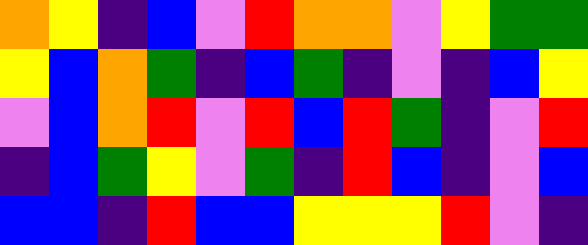[["orange", "yellow", "indigo", "blue", "violet", "red", "orange", "orange", "violet", "yellow", "green", "green"], ["yellow", "blue", "orange", "green", "indigo", "blue", "green", "indigo", "violet", "indigo", "blue", "yellow"], ["violet", "blue", "orange", "red", "violet", "red", "blue", "red", "green", "indigo", "violet", "red"], ["indigo", "blue", "green", "yellow", "violet", "green", "indigo", "red", "blue", "indigo", "violet", "blue"], ["blue", "blue", "indigo", "red", "blue", "blue", "yellow", "yellow", "yellow", "red", "violet", "indigo"]]